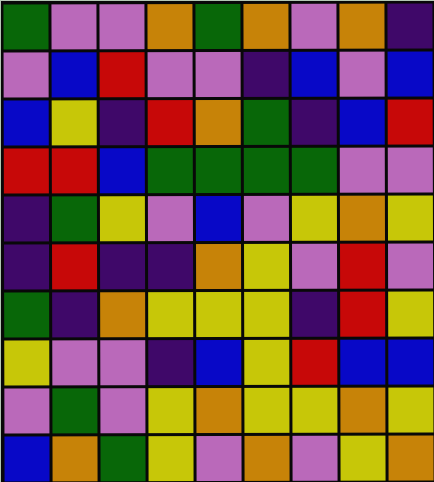[["green", "violet", "violet", "orange", "green", "orange", "violet", "orange", "indigo"], ["violet", "blue", "red", "violet", "violet", "indigo", "blue", "violet", "blue"], ["blue", "yellow", "indigo", "red", "orange", "green", "indigo", "blue", "red"], ["red", "red", "blue", "green", "green", "green", "green", "violet", "violet"], ["indigo", "green", "yellow", "violet", "blue", "violet", "yellow", "orange", "yellow"], ["indigo", "red", "indigo", "indigo", "orange", "yellow", "violet", "red", "violet"], ["green", "indigo", "orange", "yellow", "yellow", "yellow", "indigo", "red", "yellow"], ["yellow", "violet", "violet", "indigo", "blue", "yellow", "red", "blue", "blue"], ["violet", "green", "violet", "yellow", "orange", "yellow", "yellow", "orange", "yellow"], ["blue", "orange", "green", "yellow", "violet", "orange", "violet", "yellow", "orange"]]